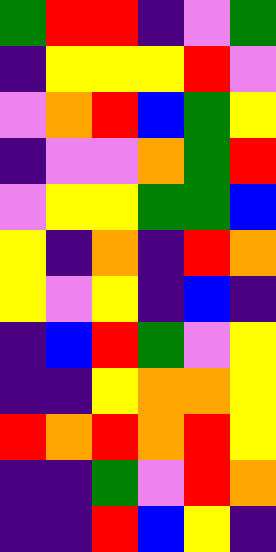[["green", "red", "red", "indigo", "violet", "green"], ["indigo", "yellow", "yellow", "yellow", "red", "violet"], ["violet", "orange", "red", "blue", "green", "yellow"], ["indigo", "violet", "violet", "orange", "green", "red"], ["violet", "yellow", "yellow", "green", "green", "blue"], ["yellow", "indigo", "orange", "indigo", "red", "orange"], ["yellow", "violet", "yellow", "indigo", "blue", "indigo"], ["indigo", "blue", "red", "green", "violet", "yellow"], ["indigo", "indigo", "yellow", "orange", "orange", "yellow"], ["red", "orange", "red", "orange", "red", "yellow"], ["indigo", "indigo", "green", "violet", "red", "orange"], ["indigo", "indigo", "red", "blue", "yellow", "indigo"]]